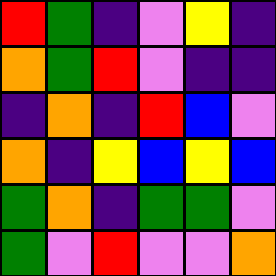[["red", "green", "indigo", "violet", "yellow", "indigo"], ["orange", "green", "red", "violet", "indigo", "indigo"], ["indigo", "orange", "indigo", "red", "blue", "violet"], ["orange", "indigo", "yellow", "blue", "yellow", "blue"], ["green", "orange", "indigo", "green", "green", "violet"], ["green", "violet", "red", "violet", "violet", "orange"]]